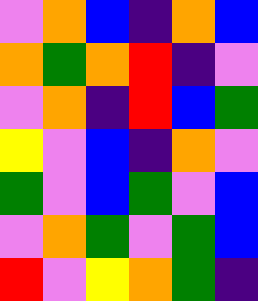[["violet", "orange", "blue", "indigo", "orange", "blue"], ["orange", "green", "orange", "red", "indigo", "violet"], ["violet", "orange", "indigo", "red", "blue", "green"], ["yellow", "violet", "blue", "indigo", "orange", "violet"], ["green", "violet", "blue", "green", "violet", "blue"], ["violet", "orange", "green", "violet", "green", "blue"], ["red", "violet", "yellow", "orange", "green", "indigo"]]